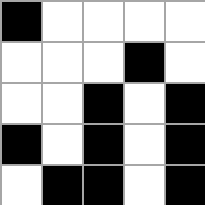[["black", "white", "white", "white", "white"], ["white", "white", "white", "black", "white"], ["white", "white", "black", "white", "black"], ["black", "white", "black", "white", "black"], ["white", "black", "black", "white", "black"]]